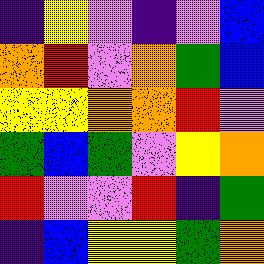[["indigo", "yellow", "violet", "indigo", "violet", "blue"], ["orange", "red", "violet", "orange", "green", "blue"], ["yellow", "yellow", "orange", "orange", "red", "violet"], ["green", "blue", "green", "violet", "yellow", "orange"], ["red", "violet", "violet", "red", "indigo", "green"], ["indigo", "blue", "yellow", "yellow", "green", "orange"]]